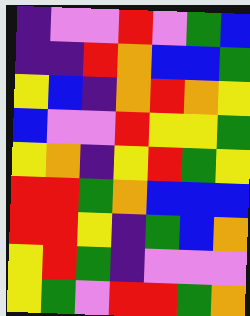[["indigo", "violet", "violet", "red", "violet", "green", "blue"], ["indigo", "indigo", "red", "orange", "blue", "blue", "green"], ["yellow", "blue", "indigo", "orange", "red", "orange", "yellow"], ["blue", "violet", "violet", "red", "yellow", "yellow", "green"], ["yellow", "orange", "indigo", "yellow", "red", "green", "yellow"], ["red", "red", "green", "orange", "blue", "blue", "blue"], ["red", "red", "yellow", "indigo", "green", "blue", "orange"], ["yellow", "red", "green", "indigo", "violet", "violet", "violet"], ["yellow", "green", "violet", "red", "red", "green", "orange"]]